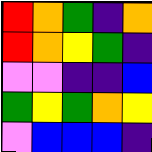[["red", "orange", "green", "indigo", "orange"], ["red", "orange", "yellow", "green", "indigo"], ["violet", "violet", "indigo", "indigo", "blue"], ["green", "yellow", "green", "orange", "yellow"], ["violet", "blue", "blue", "blue", "indigo"]]